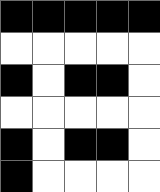[["black", "black", "black", "black", "black"], ["white", "white", "white", "white", "white"], ["black", "white", "black", "black", "white"], ["white", "white", "white", "white", "white"], ["black", "white", "black", "black", "white"], ["black", "white", "white", "white", "white"]]